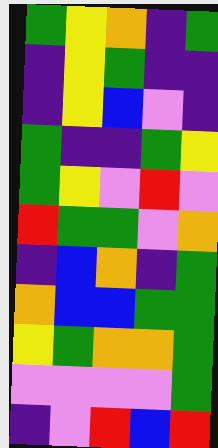[["green", "yellow", "orange", "indigo", "green"], ["indigo", "yellow", "green", "indigo", "indigo"], ["indigo", "yellow", "blue", "violet", "indigo"], ["green", "indigo", "indigo", "green", "yellow"], ["green", "yellow", "violet", "red", "violet"], ["red", "green", "green", "violet", "orange"], ["indigo", "blue", "orange", "indigo", "green"], ["orange", "blue", "blue", "green", "green"], ["yellow", "green", "orange", "orange", "green"], ["violet", "violet", "violet", "violet", "green"], ["indigo", "violet", "red", "blue", "red"]]